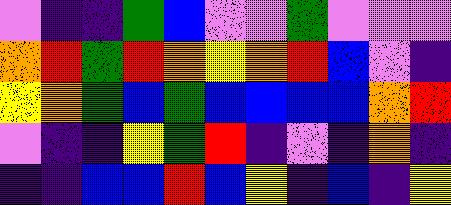[["violet", "indigo", "indigo", "green", "blue", "violet", "violet", "green", "violet", "violet", "violet"], ["orange", "red", "green", "red", "orange", "yellow", "orange", "red", "blue", "violet", "indigo"], ["yellow", "orange", "green", "blue", "green", "blue", "blue", "blue", "blue", "orange", "red"], ["violet", "indigo", "indigo", "yellow", "green", "red", "indigo", "violet", "indigo", "orange", "indigo"], ["indigo", "indigo", "blue", "blue", "red", "blue", "yellow", "indigo", "blue", "indigo", "yellow"]]